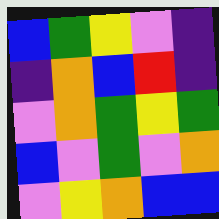[["blue", "green", "yellow", "violet", "indigo"], ["indigo", "orange", "blue", "red", "indigo"], ["violet", "orange", "green", "yellow", "green"], ["blue", "violet", "green", "violet", "orange"], ["violet", "yellow", "orange", "blue", "blue"]]